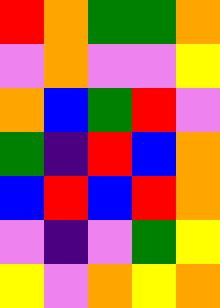[["red", "orange", "green", "green", "orange"], ["violet", "orange", "violet", "violet", "yellow"], ["orange", "blue", "green", "red", "violet"], ["green", "indigo", "red", "blue", "orange"], ["blue", "red", "blue", "red", "orange"], ["violet", "indigo", "violet", "green", "yellow"], ["yellow", "violet", "orange", "yellow", "orange"]]